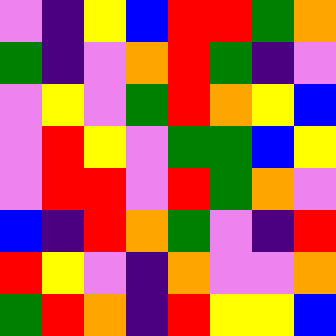[["violet", "indigo", "yellow", "blue", "red", "red", "green", "orange"], ["green", "indigo", "violet", "orange", "red", "green", "indigo", "violet"], ["violet", "yellow", "violet", "green", "red", "orange", "yellow", "blue"], ["violet", "red", "yellow", "violet", "green", "green", "blue", "yellow"], ["violet", "red", "red", "violet", "red", "green", "orange", "violet"], ["blue", "indigo", "red", "orange", "green", "violet", "indigo", "red"], ["red", "yellow", "violet", "indigo", "orange", "violet", "violet", "orange"], ["green", "red", "orange", "indigo", "red", "yellow", "yellow", "blue"]]